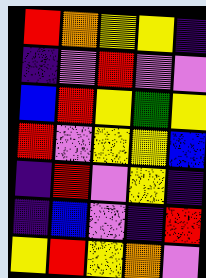[["red", "orange", "yellow", "yellow", "indigo"], ["indigo", "violet", "red", "violet", "violet"], ["blue", "red", "yellow", "green", "yellow"], ["red", "violet", "yellow", "yellow", "blue"], ["indigo", "red", "violet", "yellow", "indigo"], ["indigo", "blue", "violet", "indigo", "red"], ["yellow", "red", "yellow", "orange", "violet"]]